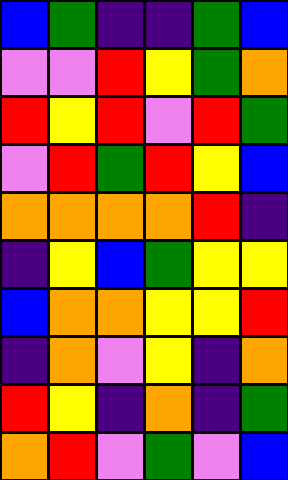[["blue", "green", "indigo", "indigo", "green", "blue"], ["violet", "violet", "red", "yellow", "green", "orange"], ["red", "yellow", "red", "violet", "red", "green"], ["violet", "red", "green", "red", "yellow", "blue"], ["orange", "orange", "orange", "orange", "red", "indigo"], ["indigo", "yellow", "blue", "green", "yellow", "yellow"], ["blue", "orange", "orange", "yellow", "yellow", "red"], ["indigo", "orange", "violet", "yellow", "indigo", "orange"], ["red", "yellow", "indigo", "orange", "indigo", "green"], ["orange", "red", "violet", "green", "violet", "blue"]]